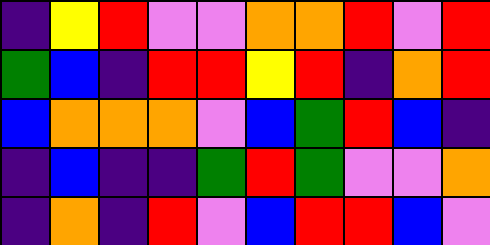[["indigo", "yellow", "red", "violet", "violet", "orange", "orange", "red", "violet", "red"], ["green", "blue", "indigo", "red", "red", "yellow", "red", "indigo", "orange", "red"], ["blue", "orange", "orange", "orange", "violet", "blue", "green", "red", "blue", "indigo"], ["indigo", "blue", "indigo", "indigo", "green", "red", "green", "violet", "violet", "orange"], ["indigo", "orange", "indigo", "red", "violet", "blue", "red", "red", "blue", "violet"]]